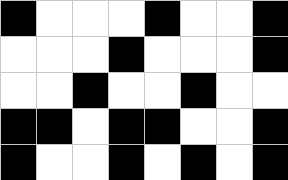[["black", "white", "white", "white", "black", "white", "white", "black"], ["white", "white", "white", "black", "white", "white", "white", "black"], ["white", "white", "black", "white", "white", "black", "white", "white"], ["black", "black", "white", "black", "black", "white", "white", "black"], ["black", "white", "white", "black", "white", "black", "white", "black"]]